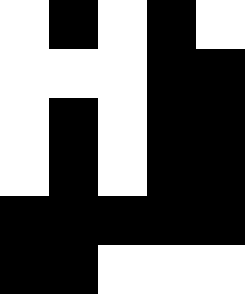[["white", "black", "white", "black", "white"], ["white", "white", "white", "black", "black"], ["white", "black", "white", "black", "black"], ["white", "black", "white", "black", "black"], ["black", "black", "black", "black", "black"], ["black", "black", "white", "white", "white"]]